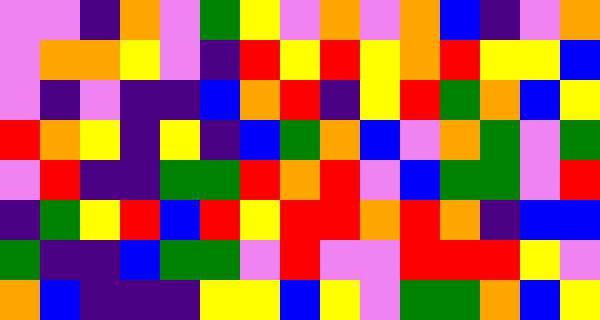[["violet", "violet", "indigo", "orange", "violet", "green", "yellow", "violet", "orange", "violet", "orange", "blue", "indigo", "violet", "orange"], ["violet", "orange", "orange", "yellow", "violet", "indigo", "red", "yellow", "red", "yellow", "orange", "red", "yellow", "yellow", "blue"], ["violet", "indigo", "violet", "indigo", "indigo", "blue", "orange", "red", "indigo", "yellow", "red", "green", "orange", "blue", "yellow"], ["red", "orange", "yellow", "indigo", "yellow", "indigo", "blue", "green", "orange", "blue", "violet", "orange", "green", "violet", "green"], ["violet", "red", "indigo", "indigo", "green", "green", "red", "orange", "red", "violet", "blue", "green", "green", "violet", "red"], ["indigo", "green", "yellow", "red", "blue", "red", "yellow", "red", "red", "orange", "red", "orange", "indigo", "blue", "blue"], ["green", "indigo", "indigo", "blue", "green", "green", "violet", "red", "violet", "violet", "red", "red", "red", "yellow", "violet"], ["orange", "blue", "indigo", "indigo", "indigo", "yellow", "yellow", "blue", "yellow", "violet", "green", "green", "orange", "blue", "yellow"]]